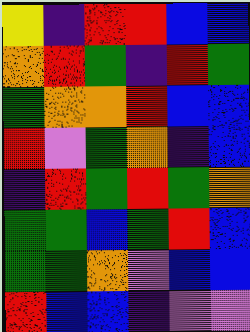[["yellow", "indigo", "red", "red", "blue", "blue"], ["orange", "red", "green", "indigo", "red", "green"], ["green", "orange", "orange", "red", "blue", "blue"], ["red", "violet", "green", "orange", "indigo", "blue"], ["indigo", "red", "green", "red", "green", "orange"], ["green", "green", "blue", "green", "red", "blue"], ["green", "green", "orange", "violet", "blue", "blue"], ["red", "blue", "blue", "indigo", "violet", "violet"]]